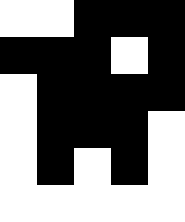[["white", "white", "black", "black", "black"], ["black", "black", "black", "white", "black"], ["white", "black", "black", "black", "black"], ["white", "black", "black", "black", "white"], ["white", "black", "white", "black", "white"], ["white", "white", "white", "white", "white"]]